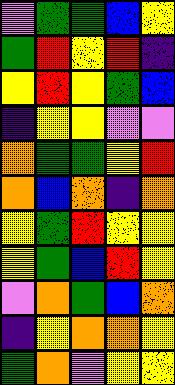[["violet", "green", "green", "blue", "yellow"], ["green", "red", "yellow", "red", "indigo"], ["yellow", "red", "yellow", "green", "blue"], ["indigo", "yellow", "yellow", "violet", "violet"], ["orange", "green", "green", "yellow", "red"], ["orange", "blue", "orange", "indigo", "orange"], ["yellow", "green", "red", "yellow", "yellow"], ["yellow", "green", "blue", "red", "yellow"], ["violet", "orange", "green", "blue", "orange"], ["indigo", "yellow", "orange", "orange", "yellow"], ["green", "orange", "violet", "yellow", "yellow"]]